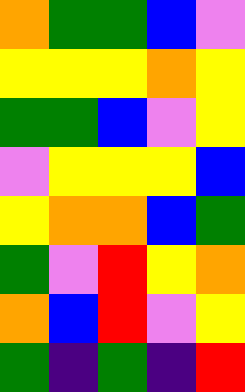[["orange", "green", "green", "blue", "violet"], ["yellow", "yellow", "yellow", "orange", "yellow"], ["green", "green", "blue", "violet", "yellow"], ["violet", "yellow", "yellow", "yellow", "blue"], ["yellow", "orange", "orange", "blue", "green"], ["green", "violet", "red", "yellow", "orange"], ["orange", "blue", "red", "violet", "yellow"], ["green", "indigo", "green", "indigo", "red"]]